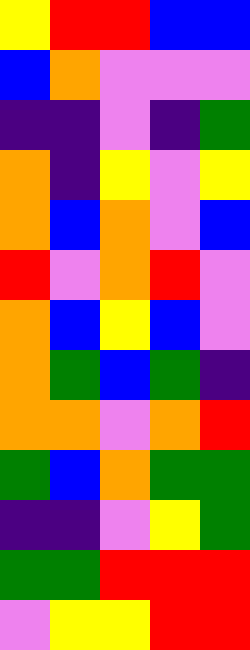[["yellow", "red", "red", "blue", "blue"], ["blue", "orange", "violet", "violet", "violet"], ["indigo", "indigo", "violet", "indigo", "green"], ["orange", "indigo", "yellow", "violet", "yellow"], ["orange", "blue", "orange", "violet", "blue"], ["red", "violet", "orange", "red", "violet"], ["orange", "blue", "yellow", "blue", "violet"], ["orange", "green", "blue", "green", "indigo"], ["orange", "orange", "violet", "orange", "red"], ["green", "blue", "orange", "green", "green"], ["indigo", "indigo", "violet", "yellow", "green"], ["green", "green", "red", "red", "red"], ["violet", "yellow", "yellow", "red", "red"]]